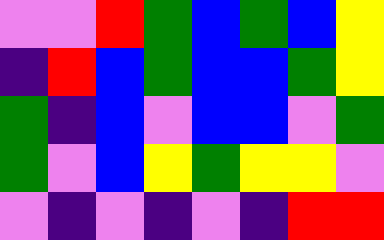[["violet", "violet", "red", "green", "blue", "green", "blue", "yellow"], ["indigo", "red", "blue", "green", "blue", "blue", "green", "yellow"], ["green", "indigo", "blue", "violet", "blue", "blue", "violet", "green"], ["green", "violet", "blue", "yellow", "green", "yellow", "yellow", "violet"], ["violet", "indigo", "violet", "indigo", "violet", "indigo", "red", "red"]]